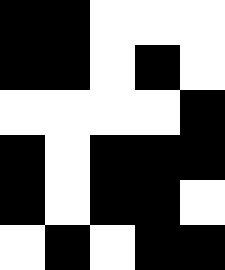[["black", "black", "white", "white", "white"], ["black", "black", "white", "black", "white"], ["white", "white", "white", "white", "black"], ["black", "white", "black", "black", "black"], ["black", "white", "black", "black", "white"], ["white", "black", "white", "black", "black"]]